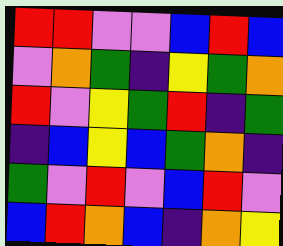[["red", "red", "violet", "violet", "blue", "red", "blue"], ["violet", "orange", "green", "indigo", "yellow", "green", "orange"], ["red", "violet", "yellow", "green", "red", "indigo", "green"], ["indigo", "blue", "yellow", "blue", "green", "orange", "indigo"], ["green", "violet", "red", "violet", "blue", "red", "violet"], ["blue", "red", "orange", "blue", "indigo", "orange", "yellow"]]